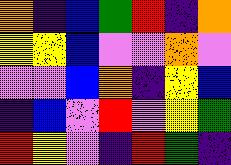[["orange", "indigo", "blue", "green", "red", "indigo", "orange"], ["yellow", "yellow", "blue", "violet", "violet", "orange", "violet"], ["violet", "violet", "blue", "orange", "indigo", "yellow", "blue"], ["indigo", "blue", "violet", "red", "violet", "yellow", "green"], ["red", "yellow", "violet", "indigo", "red", "green", "indigo"]]